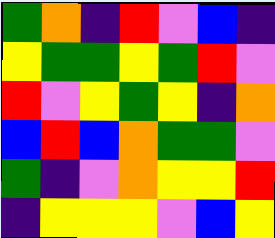[["green", "orange", "indigo", "red", "violet", "blue", "indigo"], ["yellow", "green", "green", "yellow", "green", "red", "violet"], ["red", "violet", "yellow", "green", "yellow", "indigo", "orange"], ["blue", "red", "blue", "orange", "green", "green", "violet"], ["green", "indigo", "violet", "orange", "yellow", "yellow", "red"], ["indigo", "yellow", "yellow", "yellow", "violet", "blue", "yellow"]]